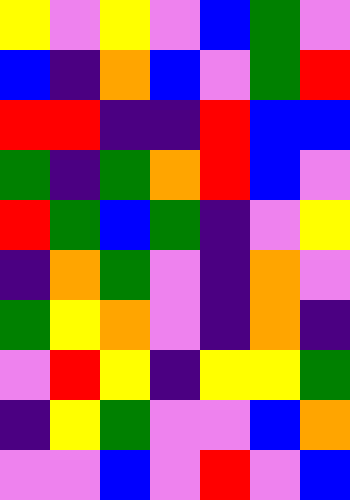[["yellow", "violet", "yellow", "violet", "blue", "green", "violet"], ["blue", "indigo", "orange", "blue", "violet", "green", "red"], ["red", "red", "indigo", "indigo", "red", "blue", "blue"], ["green", "indigo", "green", "orange", "red", "blue", "violet"], ["red", "green", "blue", "green", "indigo", "violet", "yellow"], ["indigo", "orange", "green", "violet", "indigo", "orange", "violet"], ["green", "yellow", "orange", "violet", "indigo", "orange", "indigo"], ["violet", "red", "yellow", "indigo", "yellow", "yellow", "green"], ["indigo", "yellow", "green", "violet", "violet", "blue", "orange"], ["violet", "violet", "blue", "violet", "red", "violet", "blue"]]